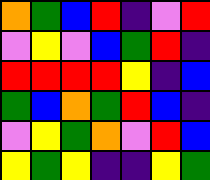[["orange", "green", "blue", "red", "indigo", "violet", "red"], ["violet", "yellow", "violet", "blue", "green", "red", "indigo"], ["red", "red", "red", "red", "yellow", "indigo", "blue"], ["green", "blue", "orange", "green", "red", "blue", "indigo"], ["violet", "yellow", "green", "orange", "violet", "red", "blue"], ["yellow", "green", "yellow", "indigo", "indigo", "yellow", "green"]]